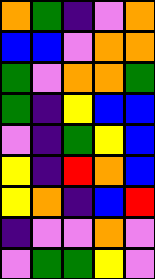[["orange", "green", "indigo", "violet", "orange"], ["blue", "blue", "violet", "orange", "orange"], ["green", "violet", "orange", "orange", "green"], ["green", "indigo", "yellow", "blue", "blue"], ["violet", "indigo", "green", "yellow", "blue"], ["yellow", "indigo", "red", "orange", "blue"], ["yellow", "orange", "indigo", "blue", "red"], ["indigo", "violet", "violet", "orange", "violet"], ["violet", "green", "green", "yellow", "violet"]]